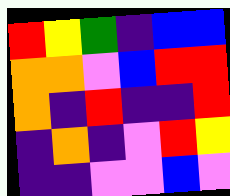[["red", "yellow", "green", "indigo", "blue", "blue"], ["orange", "orange", "violet", "blue", "red", "red"], ["orange", "indigo", "red", "indigo", "indigo", "red"], ["indigo", "orange", "indigo", "violet", "red", "yellow"], ["indigo", "indigo", "violet", "violet", "blue", "violet"]]